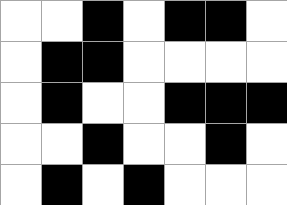[["white", "white", "black", "white", "black", "black", "white"], ["white", "black", "black", "white", "white", "white", "white"], ["white", "black", "white", "white", "black", "black", "black"], ["white", "white", "black", "white", "white", "black", "white"], ["white", "black", "white", "black", "white", "white", "white"]]